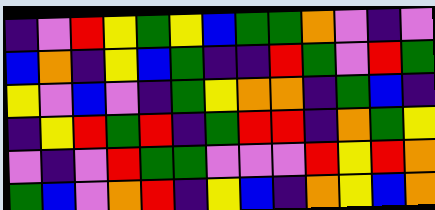[["indigo", "violet", "red", "yellow", "green", "yellow", "blue", "green", "green", "orange", "violet", "indigo", "violet"], ["blue", "orange", "indigo", "yellow", "blue", "green", "indigo", "indigo", "red", "green", "violet", "red", "green"], ["yellow", "violet", "blue", "violet", "indigo", "green", "yellow", "orange", "orange", "indigo", "green", "blue", "indigo"], ["indigo", "yellow", "red", "green", "red", "indigo", "green", "red", "red", "indigo", "orange", "green", "yellow"], ["violet", "indigo", "violet", "red", "green", "green", "violet", "violet", "violet", "red", "yellow", "red", "orange"], ["green", "blue", "violet", "orange", "red", "indigo", "yellow", "blue", "indigo", "orange", "yellow", "blue", "orange"]]